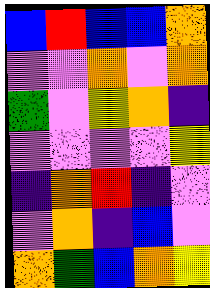[["blue", "red", "blue", "blue", "orange"], ["violet", "violet", "orange", "violet", "orange"], ["green", "violet", "yellow", "orange", "indigo"], ["violet", "violet", "violet", "violet", "yellow"], ["indigo", "orange", "red", "indigo", "violet"], ["violet", "orange", "indigo", "blue", "violet"], ["orange", "green", "blue", "orange", "yellow"]]